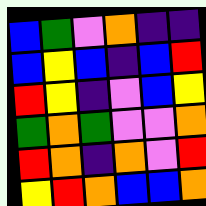[["blue", "green", "violet", "orange", "indigo", "indigo"], ["blue", "yellow", "blue", "indigo", "blue", "red"], ["red", "yellow", "indigo", "violet", "blue", "yellow"], ["green", "orange", "green", "violet", "violet", "orange"], ["red", "orange", "indigo", "orange", "violet", "red"], ["yellow", "red", "orange", "blue", "blue", "orange"]]